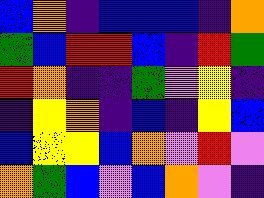[["blue", "orange", "indigo", "blue", "blue", "blue", "indigo", "orange"], ["green", "blue", "red", "red", "blue", "indigo", "red", "green"], ["red", "orange", "indigo", "indigo", "green", "violet", "yellow", "indigo"], ["indigo", "yellow", "orange", "indigo", "blue", "indigo", "yellow", "blue"], ["blue", "yellow", "yellow", "blue", "orange", "violet", "red", "violet"], ["orange", "green", "blue", "violet", "blue", "orange", "violet", "indigo"]]